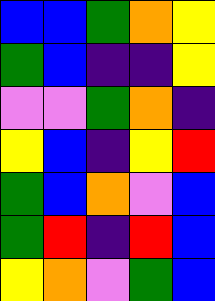[["blue", "blue", "green", "orange", "yellow"], ["green", "blue", "indigo", "indigo", "yellow"], ["violet", "violet", "green", "orange", "indigo"], ["yellow", "blue", "indigo", "yellow", "red"], ["green", "blue", "orange", "violet", "blue"], ["green", "red", "indigo", "red", "blue"], ["yellow", "orange", "violet", "green", "blue"]]